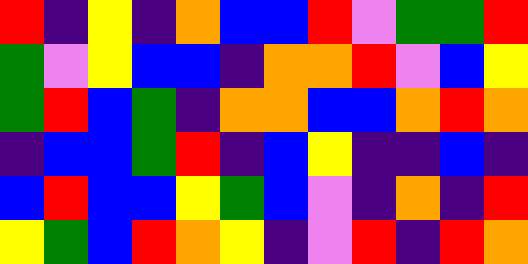[["red", "indigo", "yellow", "indigo", "orange", "blue", "blue", "red", "violet", "green", "green", "red"], ["green", "violet", "yellow", "blue", "blue", "indigo", "orange", "orange", "red", "violet", "blue", "yellow"], ["green", "red", "blue", "green", "indigo", "orange", "orange", "blue", "blue", "orange", "red", "orange"], ["indigo", "blue", "blue", "green", "red", "indigo", "blue", "yellow", "indigo", "indigo", "blue", "indigo"], ["blue", "red", "blue", "blue", "yellow", "green", "blue", "violet", "indigo", "orange", "indigo", "red"], ["yellow", "green", "blue", "red", "orange", "yellow", "indigo", "violet", "red", "indigo", "red", "orange"]]